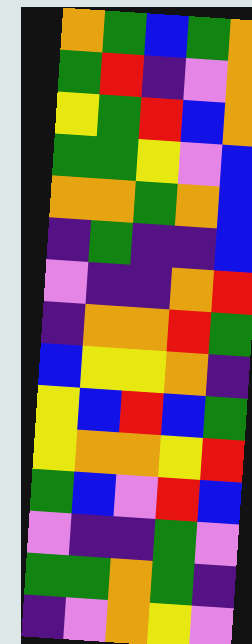[["orange", "green", "blue", "green", "orange"], ["green", "red", "indigo", "violet", "orange"], ["yellow", "green", "red", "blue", "orange"], ["green", "green", "yellow", "violet", "blue"], ["orange", "orange", "green", "orange", "blue"], ["indigo", "green", "indigo", "indigo", "blue"], ["violet", "indigo", "indigo", "orange", "red"], ["indigo", "orange", "orange", "red", "green"], ["blue", "yellow", "yellow", "orange", "indigo"], ["yellow", "blue", "red", "blue", "green"], ["yellow", "orange", "orange", "yellow", "red"], ["green", "blue", "violet", "red", "blue"], ["violet", "indigo", "indigo", "green", "violet"], ["green", "green", "orange", "green", "indigo"], ["indigo", "violet", "orange", "yellow", "violet"]]